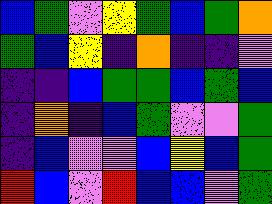[["blue", "green", "violet", "yellow", "green", "blue", "green", "orange"], ["green", "blue", "yellow", "indigo", "orange", "indigo", "indigo", "violet"], ["indigo", "indigo", "blue", "green", "green", "blue", "green", "blue"], ["indigo", "orange", "indigo", "blue", "green", "violet", "violet", "green"], ["indigo", "blue", "violet", "violet", "blue", "yellow", "blue", "green"], ["red", "blue", "violet", "red", "blue", "blue", "violet", "green"]]